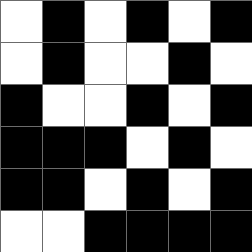[["white", "black", "white", "black", "white", "black"], ["white", "black", "white", "white", "black", "white"], ["black", "white", "white", "black", "white", "black"], ["black", "black", "black", "white", "black", "white"], ["black", "black", "white", "black", "white", "black"], ["white", "white", "black", "black", "black", "black"]]